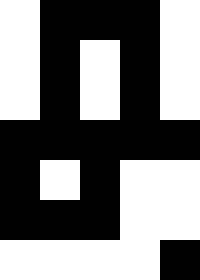[["white", "black", "black", "black", "white"], ["white", "black", "white", "black", "white"], ["white", "black", "white", "black", "white"], ["black", "black", "black", "black", "black"], ["black", "white", "black", "white", "white"], ["black", "black", "black", "white", "white"], ["white", "white", "white", "white", "black"]]